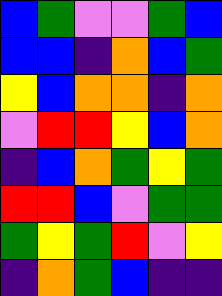[["blue", "green", "violet", "violet", "green", "blue"], ["blue", "blue", "indigo", "orange", "blue", "green"], ["yellow", "blue", "orange", "orange", "indigo", "orange"], ["violet", "red", "red", "yellow", "blue", "orange"], ["indigo", "blue", "orange", "green", "yellow", "green"], ["red", "red", "blue", "violet", "green", "green"], ["green", "yellow", "green", "red", "violet", "yellow"], ["indigo", "orange", "green", "blue", "indigo", "indigo"]]